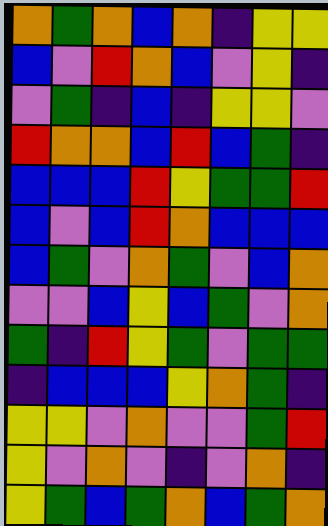[["orange", "green", "orange", "blue", "orange", "indigo", "yellow", "yellow"], ["blue", "violet", "red", "orange", "blue", "violet", "yellow", "indigo"], ["violet", "green", "indigo", "blue", "indigo", "yellow", "yellow", "violet"], ["red", "orange", "orange", "blue", "red", "blue", "green", "indigo"], ["blue", "blue", "blue", "red", "yellow", "green", "green", "red"], ["blue", "violet", "blue", "red", "orange", "blue", "blue", "blue"], ["blue", "green", "violet", "orange", "green", "violet", "blue", "orange"], ["violet", "violet", "blue", "yellow", "blue", "green", "violet", "orange"], ["green", "indigo", "red", "yellow", "green", "violet", "green", "green"], ["indigo", "blue", "blue", "blue", "yellow", "orange", "green", "indigo"], ["yellow", "yellow", "violet", "orange", "violet", "violet", "green", "red"], ["yellow", "violet", "orange", "violet", "indigo", "violet", "orange", "indigo"], ["yellow", "green", "blue", "green", "orange", "blue", "green", "orange"]]